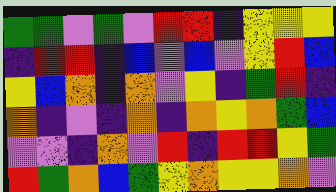[["green", "green", "violet", "green", "violet", "red", "red", "indigo", "yellow", "yellow", "yellow"], ["indigo", "red", "red", "indigo", "blue", "violet", "blue", "violet", "yellow", "red", "blue"], ["yellow", "blue", "orange", "indigo", "orange", "violet", "yellow", "indigo", "green", "red", "indigo"], ["orange", "indigo", "violet", "indigo", "orange", "indigo", "orange", "yellow", "orange", "green", "blue"], ["violet", "violet", "indigo", "orange", "violet", "red", "indigo", "red", "red", "yellow", "green"], ["red", "green", "orange", "blue", "green", "yellow", "orange", "yellow", "yellow", "orange", "violet"]]